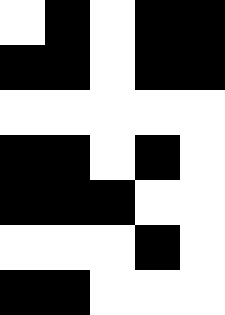[["white", "black", "white", "black", "black"], ["black", "black", "white", "black", "black"], ["white", "white", "white", "white", "white"], ["black", "black", "white", "black", "white"], ["black", "black", "black", "white", "white"], ["white", "white", "white", "black", "white"], ["black", "black", "white", "white", "white"]]